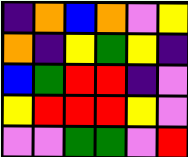[["indigo", "orange", "blue", "orange", "violet", "yellow"], ["orange", "indigo", "yellow", "green", "yellow", "indigo"], ["blue", "green", "red", "red", "indigo", "violet"], ["yellow", "red", "red", "red", "yellow", "violet"], ["violet", "violet", "green", "green", "violet", "red"]]